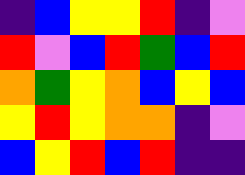[["indigo", "blue", "yellow", "yellow", "red", "indigo", "violet"], ["red", "violet", "blue", "red", "green", "blue", "red"], ["orange", "green", "yellow", "orange", "blue", "yellow", "blue"], ["yellow", "red", "yellow", "orange", "orange", "indigo", "violet"], ["blue", "yellow", "red", "blue", "red", "indigo", "indigo"]]